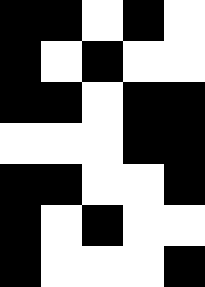[["black", "black", "white", "black", "white"], ["black", "white", "black", "white", "white"], ["black", "black", "white", "black", "black"], ["white", "white", "white", "black", "black"], ["black", "black", "white", "white", "black"], ["black", "white", "black", "white", "white"], ["black", "white", "white", "white", "black"]]